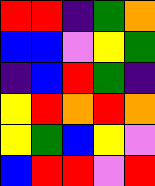[["red", "red", "indigo", "green", "orange"], ["blue", "blue", "violet", "yellow", "green"], ["indigo", "blue", "red", "green", "indigo"], ["yellow", "red", "orange", "red", "orange"], ["yellow", "green", "blue", "yellow", "violet"], ["blue", "red", "red", "violet", "red"]]